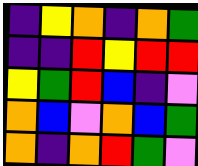[["indigo", "yellow", "orange", "indigo", "orange", "green"], ["indigo", "indigo", "red", "yellow", "red", "red"], ["yellow", "green", "red", "blue", "indigo", "violet"], ["orange", "blue", "violet", "orange", "blue", "green"], ["orange", "indigo", "orange", "red", "green", "violet"]]